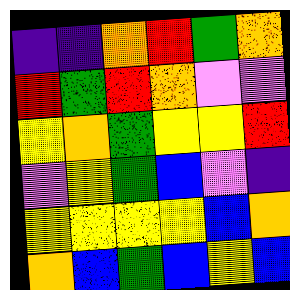[["indigo", "indigo", "orange", "red", "green", "orange"], ["red", "green", "red", "orange", "violet", "violet"], ["yellow", "orange", "green", "yellow", "yellow", "red"], ["violet", "yellow", "green", "blue", "violet", "indigo"], ["yellow", "yellow", "yellow", "yellow", "blue", "orange"], ["orange", "blue", "green", "blue", "yellow", "blue"]]